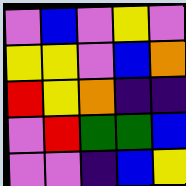[["violet", "blue", "violet", "yellow", "violet"], ["yellow", "yellow", "violet", "blue", "orange"], ["red", "yellow", "orange", "indigo", "indigo"], ["violet", "red", "green", "green", "blue"], ["violet", "violet", "indigo", "blue", "yellow"]]